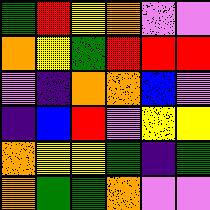[["green", "red", "yellow", "orange", "violet", "violet"], ["orange", "yellow", "green", "red", "red", "red"], ["violet", "indigo", "orange", "orange", "blue", "violet"], ["indigo", "blue", "red", "violet", "yellow", "yellow"], ["orange", "yellow", "yellow", "green", "indigo", "green"], ["orange", "green", "green", "orange", "violet", "violet"]]